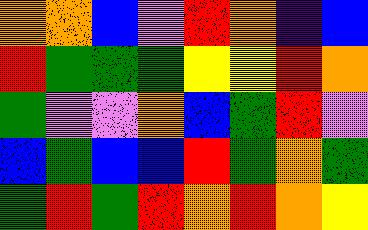[["orange", "orange", "blue", "violet", "red", "orange", "indigo", "blue"], ["red", "green", "green", "green", "yellow", "yellow", "red", "orange"], ["green", "violet", "violet", "orange", "blue", "green", "red", "violet"], ["blue", "green", "blue", "blue", "red", "green", "orange", "green"], ["green", "red", "green", "red", "orange", "red", "orange", "yellow"]]